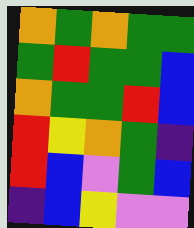[["orange", "green", "orange", "green", "green"], ["green", "red", "green", "green", "blue"], ["orange", "green", "green", "red", "blue"], ["red", "yellow", "orange", "green", "indigo"], ["red", "blue", "violet", "green", "blue"], ["indigo", "blue", "yellow", "violet", "violet"]]